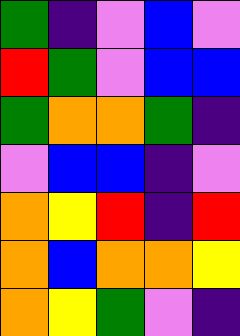[["green", "indigo", "violet", "blue", "violet"], ["red", "green", "violet", "blue", "blue"], ["green", "orange", "orange", "green", "indigo"], ["violet", "blue", "blue", "indigo", "violet"], ["orange", "yellow", "red", "indigo", "red"], ["orange", "blue", "orange", "orange", "yellow"], ["orange", "yellow", "green", "violet", "indigo"]]